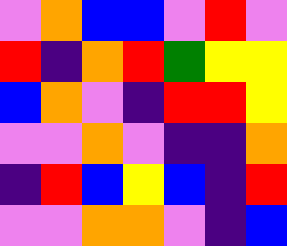[["violet", "orange", "blue", "blue", "violet", "red", "violet"], ["red", "indigo", "orange", "red", "green", "yellow", "yellow"], ["blue", "orange", "violet", "indigo", "red", "red", "yellow"], ["violet", "violet", "orange", "violet", "indigo", "indigo", "orange"], ["indigo", "red", "blue", "yellow", "blue", "indigo", "red"], ["violet", "violet", "orange", "orange", "violet", "indigo", "blue"]]